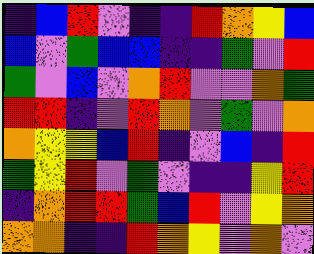[["indigo", "blue", "red", "violet", "indigo", "indigo", "red", "orange", "yellow", "blue"], ["blue", "violet", "green", "blue", "blue", "indigo", "indigo", "green", "violet", "red"], ["green", "violet", "blue", "violet", "orange", "red", "violet", "violet", "orange", "green"], ["red", "red", "indigo", "violet", "red", "orange", "violet", "green", "violet", "orange"], ["orange", "yellow", "yellow", "blue", "red", "indigo", "violet", "blue", "indigo", "red"], ["green", "yellow", "red", "violet", "green", "violet", "indigo", "indigo", "yellow", "red"], ["indigo", "orange", "red", "red", "green", "blue", "red", "violet", "yellow", "orange"], ["orange", "orange", "indigo", "indigo", "red", "orange", "yellow", "violet", "orange", "violet"]]